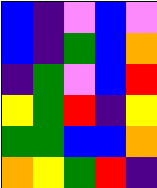[["blue", "indigo", "violet", "blue", "violet"], ["blue", "indigo", "green", "blue", "orange"], ["indigo", "green", "violet", "blue", "red"], ["yellow", "green", "red", "indigo", "yellow"], ["green", "green", "blue", "blue", "orange"], ["orange", "yellow", "green", "red", "indigo"]]